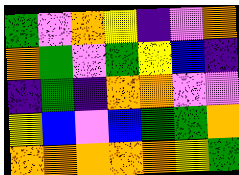[["green", "violet", "orange", "yellow", "indigo", "violet", "orange"], ["orange", "green", "violet", "green", "yellow", "blue", "indigo"], ["indigo", "green", "indigo", "orange", "orange", "violet", "violet"], ["yellow", "blue", "violet", "blue", "green", "green", "orange"], ["orange", "orange", "orange", "orange", "orange", "yellow", "green"]]